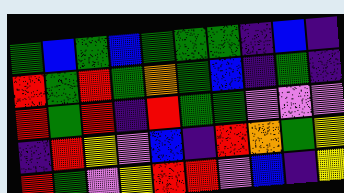[["green", "blue", "green", "blue", "green", "green", "green", "indigo", "blue", "indigo"], ["red", "green", "red", "green", "orange", "green", "blue", "indigo", "green", "indigo"], ["red", "green", "red", "indigo", "red", "green", "green", "violet", "violet", "violet"], ["indigo", "red", "yellow", "violet", "blue", "indigo", "red", "orange", "green", "yellow"], ["red", "green", "violet", "yellow", "red", "red", "violet", "blue", "indigo", "yellow"]]